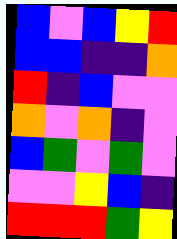[["blue", "violet", "blue", "yellow", "red"], ["blue", "blue", "indigo", "indigo", "orange"], ["red", "indigo", "blue", "violet", "violet"], ["orange", "violet", "orange", "indigo", "violet"], ["blue", "green", "violet", "green", "violet"], ["violet", "violet", "yellow", "blue", "indigo"], ["red", "red", "red", "green", "yellow"]]